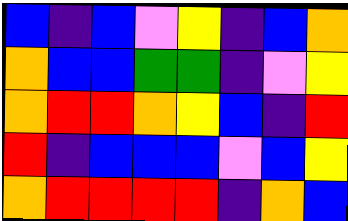[["blue", "indigo", "blue", "violet", "yellow", "indigo", "blue", "orange"], ["orange", "blue", "blue", "green", "green", "indigo", "violet", "yellow"], ["orange", "red", "red", "orange", "yellow", "blue", "indigo", "red"], ["red", "indigo", "blue", "blue", "blue", "violet", "blue", "yellow"], ["orange", "red", "red", "red", "red", "indigo", "orange", "blue"]]